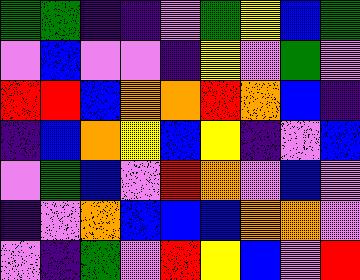[["green", "green", "indigo", "indigo", "violet", "green", "yellow", "blue", "green"], ["violet", "blue", "violet", "violet", "indigo", "yellow", "violet", "green", "violet"], ["red", "red", "blue", "orange", "orange", "red", "orange", "blue", "indigo"], ["indigo", "blue", "orange", "yellow", "blue", "yellow", "indigo", "violet", "blue"], ["violet", "green", "blue", "violet", "red", "orange", "violet", "blue", "violet"], ["indigo", "violet", "orange", "blue", "blue", "blue", "orange", "orange", "violet"], ["violet", "indigo", "green", "violet", "red", "yellow", "blue", "violet", "red"]]